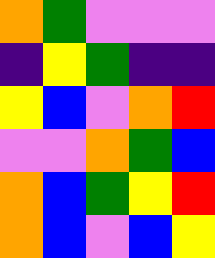[["orange", "green", "violet", "violet", "violet"], ["indigo", "yellow", "green", "indigo", "indigo"], ["yellow", "blue", "violet", "orange", "red"], ["violet", "violet", "orange", "green", "blue"], ["orange", "blue", "green", "yellow", "red"], ["orange", "blue", "violet", "blue", "yellow"]]